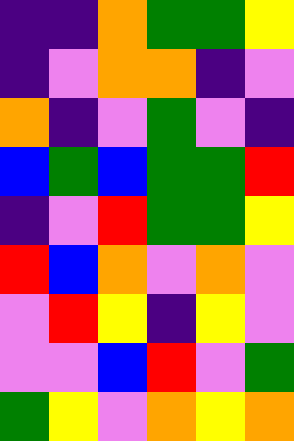[["indigo", "indigo", "orange", "green", "green", "yellow"], ["indigo", "violet", "orange", "orange", "indigo", "violet"], ["orange", "indigo", "violet", "green", "violet", "indigo"], ["blue", "green", "blue", "green", "green", "red"], ["indigo", "violet", "red", "green", "green", "yellow"], ["red", "blue", "orange", "violet", "orange", "violet"], ["violet", "red", "yellow", "indigo", "yellow", "violet"], ["violet", "violet", "blue", "red", "violet", "green"], ["green", "yellow", "violet", "orange", "yellow", "orange"]]